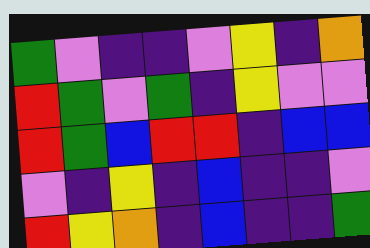[["green", "violet", "indigo", "indigo", "violet", "yellow", "indigo", "orange"], ["red", "green", "violet", "green", "indigo", "yellow", "violet", "violet"], ["red", "green", "blue", "red", "red", "indigo", "blue", "blue"], ["violet", "indigo", "yellow", "indigo", "blue", "indigo", "indigo", "violet"], ["red", "yellow", "orange", "indigo", "blue", "indigo", "indigo", "green"]]